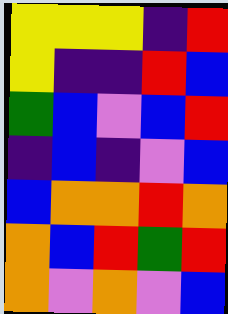[["yellow", "yellow", "yellow", "indigo", "red"], ["yellow", "indigo", "indigo", "red", "blue"], ["green", "blue", "violet", "blue", "red"], ["indigo", "blue", "indigo", "violet", "blue"], ["blue", "orange", "orange", "red", "orange"], ["orange", "blue", "red", "green", "red"], ["orange", "violet", "orange", "violet", "blue"]]